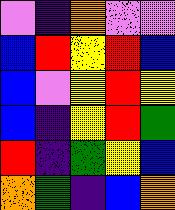[["violet", "indigo", "orange", "violet", "violet"], ["blue", "red", "yellow", "red", "blue"], ["blue", "violet", "yellow", "red", "yellow"], ["blue", "indigo", "yellow", "red", "green"], ["red", "indigo", "green", "yellow", "blue"], ["orange", "green", "indigo", "blue", "orange"]]